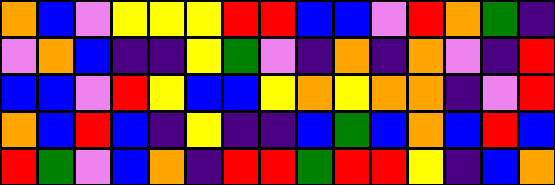[["orange", "blue", "violet", "yellow", "yellow", "yellow", "red", "red", "blue", "blue", "violet", "red", "orange", "green", "indigo"], ["violet", "orange", "blue", "indigo", "indigo", "yellow", "green", "violet", "indigo", "orange", "indigo", "orange", "violet", "indigo", "red"], ["blue", "blue", "violet", "red", "yellow", "blue", "blue", "yellow", "orange", "yellow", "orange", "orange", "indigo", "violet", "red"], ["orange", "blue", "red", "blue", "indigo", "yellow", "indigo", "indigo", "blue", "green", "blue", "orange", "blue", "red", "blue"], ["red", "green", "violet", "blue", "orange", "indigo", "red", "red", "green", "red", "red", "yellow", "indigo", "blue", "orange"]]